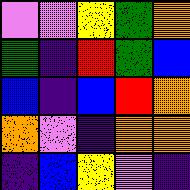[["violet", "violet", "yellow", "green", "orange"], ["green", "indigo", "red", "green", "blue"], ["blue", "indigo", "blue", "red", "orange"], ["orange", "violet", "indigo", "orange", "orange"], ["indigo", "blue", "yellow", "violet", "indigo"]]